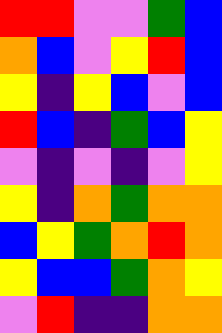[["red", "red", "violet", "violet", "green", "blue"], ["orange", "blue", "violet", "yellow", "red", "blue"], ["yellow", "indigo", "yellow", "blue", "violet", "blue"], ["red", "blue", "indigo", "green", "blue", "yellow"], ["violet", "indigo", "violet", "indigo", "violet", "yellow"], ["yellow", "indigo", "orange", "green", "orange", "orange"], ["blue", "yellow", "green", "orange", "red", "orange"], ["yellow", "blue", "blue", "green", "orange", "yellow"], ["violet", "red", "indigo", "indigo", "orange", "orange"]]